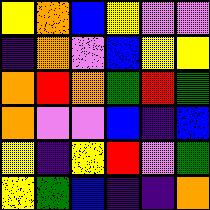[["yellow", "orange", "blue", "yellow", "violet", "violet"], ["indigo", "orange", "violet", "blue", "yellow", "yellow"], ["orange", "red", "orange", "green", "red", "green"], ["orange", "violet", "violet", "blue", "indigo", "blue"], ["yellow", "indigo", "yellow", "red", "violet", "green"], ["yellow", "green", "blue", "indigo", "indigo", "orange"]]